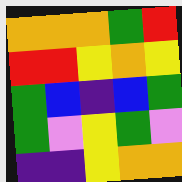[["orange", "orange", "orange", "green", "red"], ["red", "red", "yellow", "orange", "yellow"], ["green", "blue", "indigo", "blue", "green"], ["green", "violet", "yellow", "green", "violet"], ["indigo", "indigo", "yellow", "orange", "orange"]]